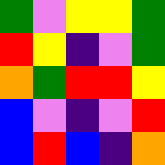[["green", "violet", "yellow", "yellow", "green"], ["red", "yellow", "indigo", "violet", "green"], ["orange", "green", "red", "red", "yellow"], ["blue", "violet", "indigo", "violet", "red"], ["blue", "red", "blue", "indigo", "orange"]]